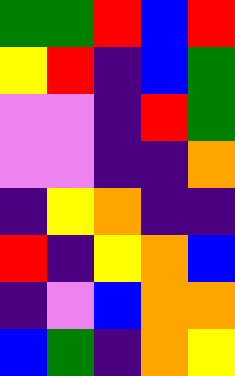[["green", "green", "red", "blue", "red"], ["yellow", "red", "indigo", "blue", "green"], ["violet", "violet", "indigo", "red", "green"], ["violet", "violet", "indigo", "indigo", "orange"], ["indigo", "yellow", "orange", "indigo", "indigo"], ["red", "indigo", "yellow", "orange", "blue"], ["indigo", "violet", "blue", "orange", "orange"], ["blue", "green", "indigo", "orange", "yellow"]]